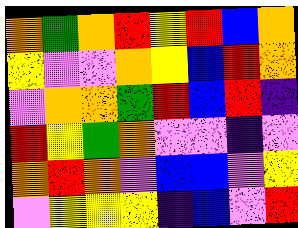[["orange", "green", "orange", "red", "yellow", "red", "blue", "orange"], ["yellow", "violet", "violet", "orange", "yellow", "blue", "red", "orange"], ["violet", "orange", "orange", "green", "red", "blue", "red", "indigo"], ["red", "yellow", "green", "orange", "violet", "violet", "indigo", "violet"], ["orange", "red", "orange", "violet", "blue", "blue", "violet", "yellow"], ["violet", "yellow", "yellow", "yellow", "indigo", "blue", "violet", "red"]]